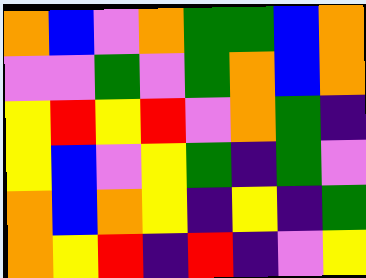[["orange", "blue", "violet", "orange", "green", "green", "blue", "orange"], ["violet", "violet", "green", "violet", "green", "orange", "blue", "orange"], ["yellow", "red", "yellow", "red", "violet", "orange", "green", "indigo"], ["yellow", "blue", "violet", "yellow", "green", "indigo", "green", "violet"], ["orange", "blue", "orange", "yellow", "indigo", "yellow", "indigo", "green"], ["orange", "yellow", "red", "indigo", "red", "indigo", "violet", "yellow"]]